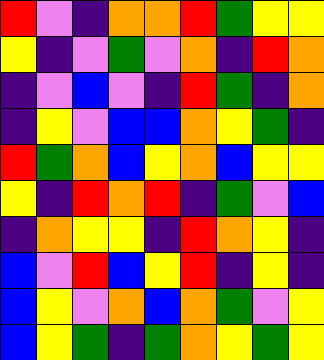[["red", "violet", "indigo", "orange", "orange", "red", "green", "yellow", "yellow"], ["yellow", "indigo", "violet", "green", "violet", "orange", "indigo", "red", "orange"], ["indigo", "violet", "blue", "violet", "indigo", "red", "green", "indigo", "orange"], ["indigo", "yellow", "violet", "blue", "blue", "orange", "yellow", "green", "indigo"], ["red", "green", "orange", "blue", "yellow", "orange", "blue", "yellow", "yellow"], ["yellow", "indigo", "red", "orange", "red", "indigo", "green", "violet", "blue"], ["indigo", "orange", "yellow", "yellow", "indigo", "red", "orange", "yellow", "indigo"], ["blue", "violet", "red", "blue", "yellow", "red", "indigo", "yellow", "indigo"], ["blue", "yellow", "violet", "orange", "blue", "orange", "green", "violet", "yellow"], ["blue", "yellow", "green", "indigo", "green", "orange", "yellow", "green", "yellow"]]